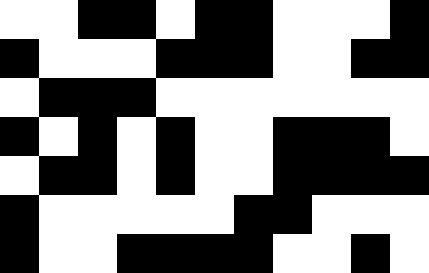[["white", "white", "black", "black", "white", "black", "black", "white", "white", "white", "black"], ["black", "white", "white", "white", "black", "black", "black", "white", "white", "black", "black"], ["white", "black", "black", "black", "white", "white", "white", "white", "white", "white", "white"], ["black", "white", "black", "white", "black", "white", "white", "black", "black", "black", "white"], ["white", "black", "black", "white", "black", "white", "white", "black", "black", "black", "black"], ["black", "white", "white", "white", "white", "white", "black", "black", "white", "white", "white"], ["black", "white", "white", "black", "black", "black", "black", "white", "white", "black", "white"]]